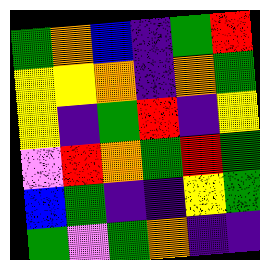[["green", "orange", "blue", "indigo", "green", "red"], ["yellow", "yellow", "orange", "indigo", "orange", "green"], ["yellow", "indigo", "green", "red", "indigo", "yellow"], ["violet", "red", "orange", "green", "red", "green"], ["blue", "green", "indigo", "indigo", "yellow", "green"], ["green", "violet", "green", "orange", "indigo", "indigo"]]